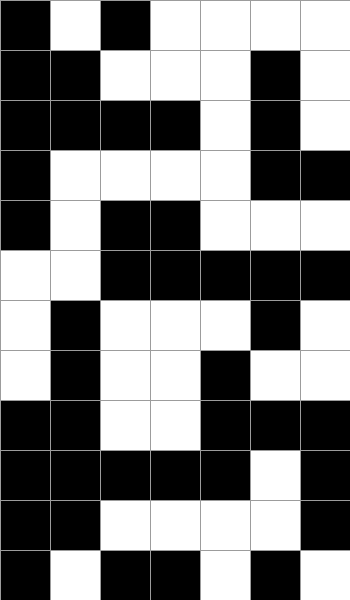[["black", "white", "black", "white", "white", "white", "white"], ["black", "black", "white", "white", "white", "black", "white"], ["black", "black", "black", "black", "white", "black", "white"], ["black", "white", "white", "white", "white", "black", "black"], ["black", "white", "black", "black", "white", "white", "white"], ["white", "white", "black", "black", "black", "black", "black"], ["white", "black", "white", "white", "white", "black", "white"], ["white", "black", "white", "white", "black", "white", "white"], ["black", "black", "white", "white", "black", "black", "black"], ["black", "black", "black", "black", "black", "white", "black"], ["black", "black", "white", "white", "white", "white", "black"], ["black", "white", "black", "black", "white", "black", "white"]]